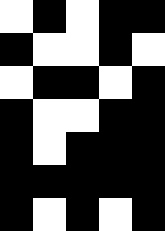[["white", "black", "white", "black", "black"], ["black", "white", "white", "black", "white"], ["white", "black", "black", "white", "black"], ["black", "white", "white", "black", "black"], ["black", "white", "black", "black", "black"], ["black", "black", "black", "black", "black"], ["black", "white", "black", "white", "black"]]